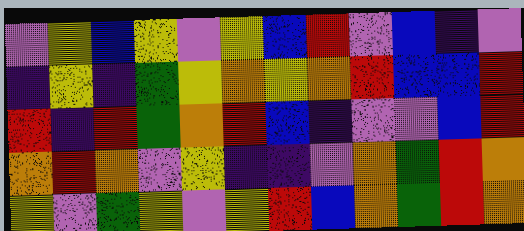[["violet", "yellow", "blue", "yellow", "violet", "yellow", "blue", "red", "violet", "blue", "indigo", "violet"], ["indigo", "yellow", "indigo", "green", "yellow", "orange", "yellow", "orange", "red", "blue", "blue", "red"], ["red", "indigo", "red", "green", "orange", "red", "blue", "indigo", "violet", "violet", "blue", "red"], ["orange", "red", "orange", "violet", "yellow", "indigo", "indigo", "violet", "orange", "green", "red", "orange"], ["yellow", "violet", "green", "yellow", "violet", "yellow", "red", "blue", "orange", "green", "red", "orange"]]